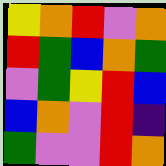[["yellow", "orange", "red", "violet", "orange"], ["red", "green", "blue", "orange", "green"], ["violet", "green", "yellow", "red", "blue"], ["blue", "orange", "violet", "red", "indigo"], ["green", "violet", "violet", "red", "orange"]]